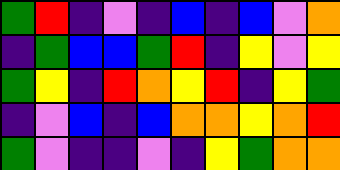[["green", "red", "indigo", "violet", "indigo", "blue", "indigo", "blue", "violet", "orange"], ["indigo", "green", "blue", "blue", "green", "red", "indigo", "yellow", "violet", "yellow"], ["green", "yellow", "indigo", "red", "orange", "yellow", "red", "indigo", "yellow", "green"], ["indigo", "violet", "blue", "indigo", "blue", "orange", "orange", "yellow", "orange", "red"], ["green", "violet", "indigo", "indigo", "violet", "indigo", "yellow", "green", "orange", "orange"]]